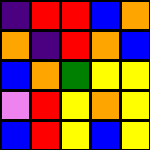[["indigo", "red", "red", "blue", "orange"], ["orange", "indigo", "red", "orange", "blue"], ["blue", "orange", "green", "yellow", "yellow"], ["violet", "red", "yellow", "orange", "yellow"], ["blue", "red", "yellow", "blue", "yellow"]]